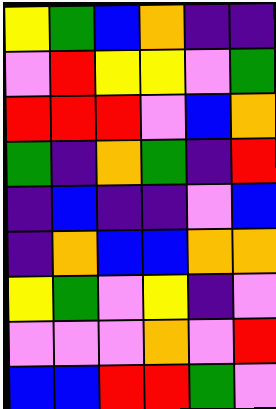[["yellow", "green", "blue", "orange", "indigo", "indigo"], ["violet", "red", "yellow", "yellow", "violet", "green"], ["red", "red", "red", "violet", "blue", "orange"], ["green", "indigo", "orange", "green", "indigo", "red"], ["indigo", "blue", "indigo", "indigo", "violet", "blue"], ["indigo", "orange", "blue", "blue", "orange", "orange"], ["yellow", "green", "violet", "yellow", "indigo", "violet"], ["violet", "violet", "violet", "orange", "violet", "red"], ["blue", "blue", "red", "red", "green", "violet"]]